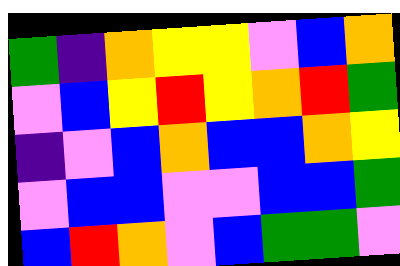[["green", "indigo", "orange", "yellow", "yellow", "violet", "blue", "orange"], ["violet", "blue", "yellow", "red", "yellow", "orange", "red", "green"], ["indigo", "violet", "blue", "orange", "blue", "blue", "orange", "yellow"], ["violet", "blue", "blue", "violet", "violet", "blue", "blue", "green"], ["blue", "red", "orange", "violet", "blue", "green", "green", "violet"]]